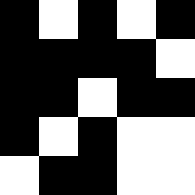[["black", "white", "black", "white", "black"], ["black", "black", "black", "black", "white"], ["black", "black", "white", "black", "black"], ["black", "white", "black", "white", "white"], ["white", "black", "black", "white", "white"]]